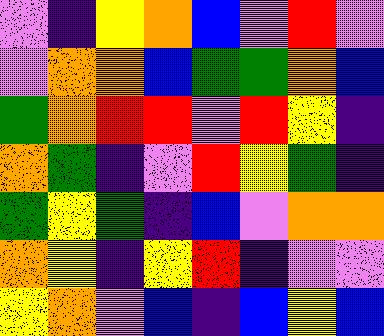[["violet", "indigo", "yellow", "orange", "blue", "violet", "red", "violet"], ["violet", "orange", "orange", "blue", "green", "green", "orange", "blue"], ["green", "orange", "red", "red", "violet", "red", "yellow", "indigo"], ["orange", "green", "indigo", "violet", "red", "yellow", "green", "indigo"], ["green", "yellow", "green", "indigo", "blue", "violet", "orange", "orange"], ["orange", "yellow", "indigo", "yellow", "red", "indigo", "violet", "violet"], ["yellow", "orange", "violet", "blue", "indigo", "blue", "yellow", "blue"]]